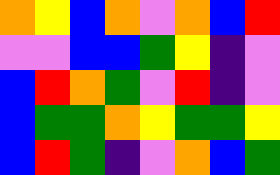[["orange", "yellow", "blue", "orange", "violet", "orange", "blue", "red"], ["violet", "violet", "blue", "blue", "green", "yellow", "indigo", "violet"], ["blue", "red", "orange", "green", "violet", "red", "indigo", "violet"], ["blue", "green", "green", "orange", "yellow", "green", "green", "yellow"], ["blue", "red", "green", "indigo", "violet", "orange", "blue", "green"]]